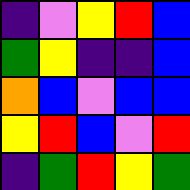[["indigo", "violet", "yellow", "red", "blue"], ["green", "yellow", "indigo", "indigo", "blue"], ["orange", "blue", "violet", "blue", "blue"], ["yellow", "red", "blue", "violet", "red"], ["indigo", "green", "red", "yellow", "green"]]